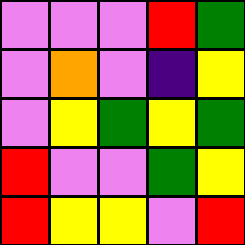[["violet", "violet", "violet", "red", "green"], ["violet", "orange", "violet", "indigo", "yellow"], ["violet", "yellow", "green", "yellow", "green"], ["red", "violet", "violet", "green", "yellow"], ["red", "yellow", "yellow", "violet", "red"]]